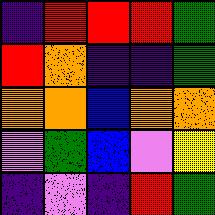[["indigo", "red", "red", "red", "green"], ["red", "orange", "indigo", "indigo", "green"], ["orange", "orange", "blue", "orange", "orange"], ["violet", "green", "blue", "violet", "yellow"], ["indigo", "violet", "indigo", "red", "green"]]